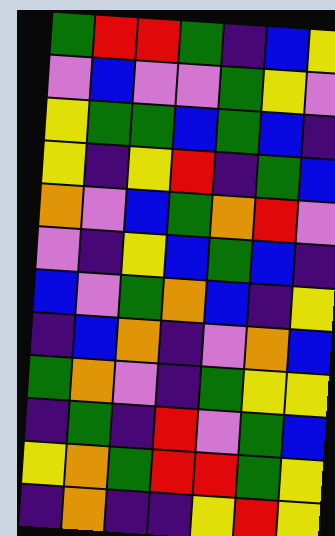[["green", "red", "red", "green", "indigo", "blue", "yellow"], ["violet", "blue", "violet", "violet", "green", "yellow", "violet"], ["yellow", "green", "green", "blue", "green", "blue", "indigo"], ["yellow", "indigo", "yellow", "red", "indigo", "green", "blue"], ["orange", "violet", "blue", "green", "orange", "red", "violet"], ["violet", "indigo", "yellow", "blue", "green", "blue", "indigo"], ["blue", "violet", "green", "orange", "blue", "indigo", "yellow"], ["indigo", "blue", "orange", "indigo", "violet", "orange", "blue"], ["green", "orange", "violet", "indigo", "green", "yellow", "yellow"], ["indigo", "green", "indigo", "red", "violet", "green", "blue"], ["yellow", "orange", "green", "red", "red", "green", "yellow"], ["indigo", "orange", "indigo", "indigo", "yellow", "red", "yellow"]]